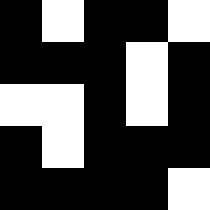[["black", "white", "black", "black", "white"], ["black", "black", "black", "white", "black"], ["white", "white", "black", "white", "black"], ["black", "white", "black", "black", "black"], ["black", "black", "black", "black", "white"]]